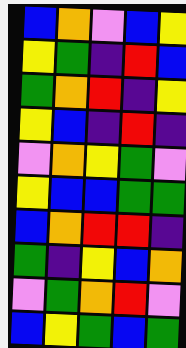[["blue", "orange", "violet", "blue", "yellow"], ["yellow", "green", "indigo", "red", "blue"], ["green", "orange", "red", "indigo", "yellow"], ["yellow", "blue", "indigo", "red", "indigo"], ["violet", "orange", "yellow", "green", "violet"], ["yellow", "blue", "blue", "green", "green"], ["blue", "orange", "red", "red", "indigo"], ["green", "indigo", "yellow", "blue", "orange"], ["violet", "green", "orange", "red", "violet"], ["blue", "yellow", "green", "blue", "green"]]